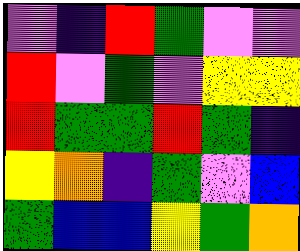[["violet", "indigo", "red", "green", "violet", "violet"], ["red", "violet", "green", "violet", "yellow", "yellow"], ["red", "green", "green", "red", "green", "indigo"], ["yellow", "orange", "indigo", "green", "violet", "blue"], ["green", "blue", "blue", "yellow", "green", "orange"]]